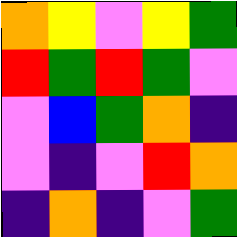[["orange", "yellow", "violet", "yellow", "green"], ["red", "green", "red", "green", "violet"], ["violet", "blue", "green", "orange", "indigo"], ["violet", "indigo", "violet", "red", "orange"], ["indigo", "orange", "indigo", "violet", "green"]]